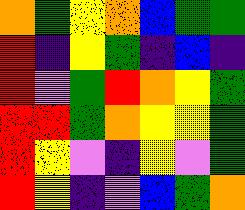[["orange", "green", "yellow", "orange", "blue", "green", "green"], ["red", "indigo", "yellow", "green", "indigo", "blue", "indigo"], ["red", "violet", "green", "red", "orange", "yellow", "green"], ["red", "red", "green", "orange", "yellow", "yellow", "green"], ["red", "yellow", "violet", "indigo", "yellow", "violet", "green"], ["red", "yellow", "indigo", "violet", "blue", "green", "orange"]]